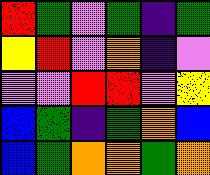[["red", "green", "violet", "green", "indigo", "green"], ["yellow", "red", "violet", "orange", "indigo", "violet"], ["violet", "violet", "red", "red", "violet", "yellow"], ["blue", "green", "indigo", "green", "orange", "blue"], ["blue", "green", "orange", "orange", "green", "orange"]]